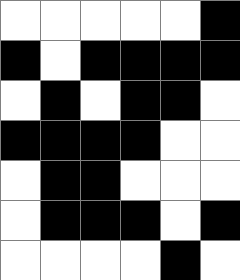[["white", "white", "white", "white", "white", "black"], ["black", "white", "black", "black", "black", "black"], ["white", "black", "white", "black", "black", "white"], ["black", "black", "black", "black", "white", "white"], ["white", "black", "black", "white", "white", "white"], ["white", "black", "black", "black", "white", "black"], ["white", "white", "white", "white", "black", "white"]]